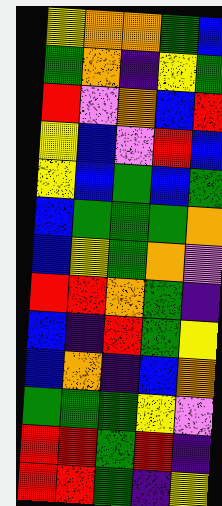[["yellow", "orange", "orange", "green", "blue"], ["green", "orange", "indigo", "yellow", "green"], ["red", "violet", "orange", "blue", "red"], ["yellow", "blue", "violet", "red", "blue"], ["yellow", "blue", "green", "blue", "green"], ["blue", "green", "green", "green", "orange"], ["blue", "yellow", "green", "orange", "violet"], ["red", "red", "orange", "green", "indigo"], ["blue", "indigo", "red", "green", "yellow"], ["blue", "orange", "indigo", "blue", "orange"], ["green", "green", "green", "yellow", "violet"], ["red", "red", "green", "red", "indigo"], ["red", "red", "green", "indigo", "yellow"]]